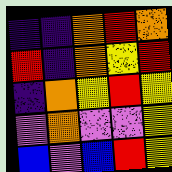[["indigo", "indigo", "orange", "red", "orange"], ["red", "indigo", "orange", "yellow", "red"], ["indigo", "orange", "yellow", "red", "yellow"], ["violet", "orange", "violet", "violet", "yellow"], ["blue", "violet", "blue", "red", "yellow"]]